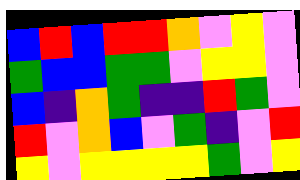[["blue", "red", "blue", "red", "red", "orange", "violet", "yellow", "violet"], ["green", "blue", "blue", "green", "green", "violet", "yellow", "yellow", "violet"], ["blue", "indigo", "orange", "green", "indigo", "indigo", "red", "green", "violet"], ["red", "violet", "orange", "blue", "violet", "green", "indigo", "violet", "red"], ["yellow", "violet", "yellow", "yellow", "yellow", "yellow", "green", "violet", "yellow"]]